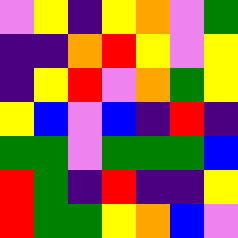[["violet", "yellow", "indigo", "yellow", "orange", "violet", "green"], ["indigo", "indigo", "orange", "red", "yellow", "violet", "yellow"], ["indigo", "yellow", "red", "violet", "orange", "green", "yellow"], ["yellow", "blue", "violet", "blue", "indigo", "red", "indigo"], ["green", "green", "violet", "green", "green", "green", "blue"], ["red", "green", "indigo", "red", "indigo", "indigo", "yellow"], ["red", "green", "green", "yellow", "orange", "blue", "violet"]]